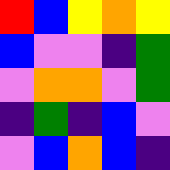[["red", "blue", "yellow", "orange", "yellow"], ["blue", "violet", "violet", "indigo", "green"], ["violet", "orange", "orange", "violet", "green"], ["indigo", "green", "indigo", "blue", "violet"], ["violet", "blue", "orange", "blue", "indigo"]]